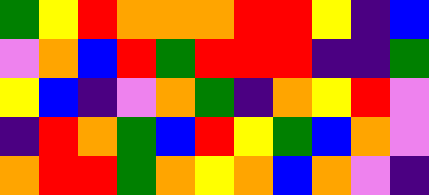[["green", "yellow", "red", "orange", "orange", "orange", "red", "red", "yellow", "indigo", "blue"], ["violet", "orange", "blue", "red", "green", "red", "red", "red", "indigo", "indigo", "green"], ["yellow", "blue", "indigo", "violet", "orange", "green", "indigo", "orange", "yellow", "red", "violet"], ["indigo", "red", "orange", "green", "blue", "red", "yellow", "green", "blue", "orange", "violet"], ["orange", "red", "red", "green", "orange", "yellow", "orange", "blue", "orange", "violet", "indigo"]]